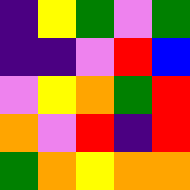[["indigo", "yellow", "green", "violet", "green"], ["indigo", "indigo", "violet", "red", "blue"], ["violet", "yellow", "orange", "green", "red"], ["orange", "violet", "red", "indigo", "red"], ["green", "orange", "yellow", "orange", "orange"]]